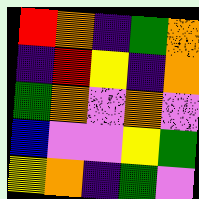[["red", "orange", "indigo", "green", "orange"], ["indigo", "red", "yellow", "indigo", "orange"], ["green", "orange", "violet", "orange", "violet"], ["blue", "violet", "violet", "yellow", "green"], ["yellow", "orange", "indigo", "green", "violet"]]